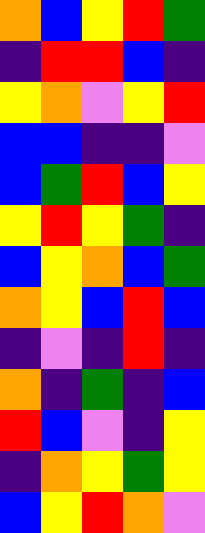[["orange", "blue", "yellow", "red", "green"], ["indigo", "red", "red", "blue", "indigo"], ["yellow", "orange", "violet", "yellow", "red"], ["blue", "blue", "indigo", "indigo", "violet"], ["blue", "green", "red", "blue", "yellow"], ["yellow", "red", "yellow", "green", "indigo"], ["blue", "yellow", "orange", "blue", "green"], ["orange", "yellow", "blue", "red", "blue"], ["indigo", "violet", "indigo", "red", "indigo"], ["orange", "indigo", "green", "indigo", "blue"], ["red", "blue", "violet", "indigo", "yellow"], ["indigo", "orange", "yellow", "green", "yellow"], ["blue", "yellow", "red", "orange", "violet"]]